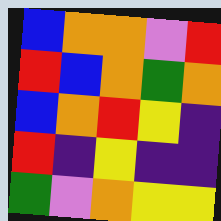[["blue", "orange", "orange", "violet", "red"], ["red", "blue", "orange", "green", "orange"], ["blue", "orange", "red", "yellow", "indigo"], ["red", "indigo", "yellow", "indigo", "indigo"], ["green", "violet", "orange", "yellow", "yellow"]]